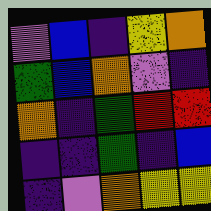[["violet", "blue", "indigo", "yellow", "orange"], ["green", "blue", "orange", "violet", "indigo"], ["orange", "indigo", "green", "red", "red"], ["indigo", "indigo", "green", "indigo", "blue"], ["indigo", "violet", "orange", "yellow", "yellow"]]